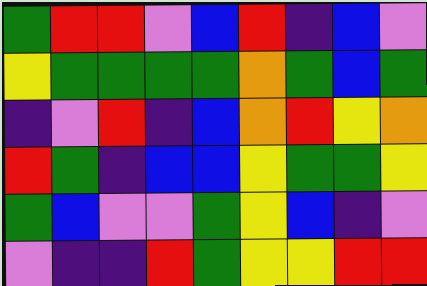[["green", "red", "red", "violet", "blue", "red", "indigo", "blue", "violet"], ["yellow", "green", "green", "green", "green", "orange", "green", "blue", "green"], ["indigo", "violet", "red", "indigo", "blue", "orange", "red", "yellow", "orange"], ["red", "green", "indigo", "blue", "blue", "yellow", "green", "green", "yellow"], ["green", "blue", "violet", "violet", "green", "yellow", "blue", "indigo", "violet"], ["violet", "indigo", "indigo", "red", "green", "yellow", "yellow", "red", "red"]]